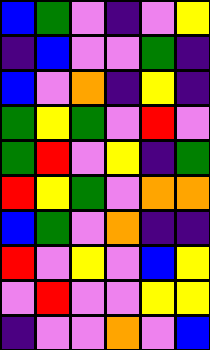[["blue", "green", "violet", "indigo", "violet", "yellow"], ["indigo", "blue", "violet", "violet", "green", "indigo"], ["blue", "violet", "orange", "indigo", "yellow", "indigo"], ["green", "yellow", "green", "violet", "red", "violet"], ["green", "red", "violet", "yellow", "indigo", "green"], ["red", "yellow", "green", "violet", "orange", "orange"], ["blue", "green", "violet", "orange", "indigo", "indigo"], ["red", "violet", "yellow", "violet", "blue", "yellow"], ["violet", "red", "violet", "violet", "yellow", "yellow"], ["indigo", "violet", "violet", "orange", "violet", "blue"]]